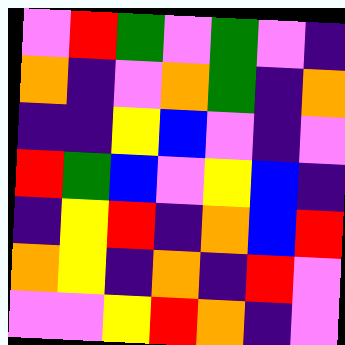[["violet", "red", "green", "violet", "green", "violet", "indigo"], ["orange", "indigo", "violet", "orange", "green", "indigo", "orange"], ["indigo", "indigo", "yellow", "blue", "violet", "indigo", "violet"], ["red", "green", "blue", "violet", "yellow", "blue", "indigo"], ["indigo", "yellow", "red", "indigo", "orange", "blue", "red"], ["orange", "yellow", "indigo", "orange", "indigo", "red", "violet"], ["violet", "violet", "yellow", "red", "orange", "indigo", "violet"]]